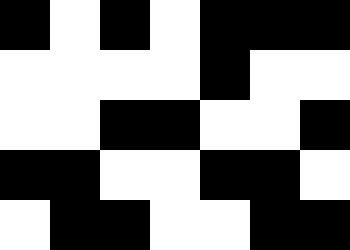[["black", "white", "black", "white", "black", "black", "black"], ["white", "white", "white", "white", "black", "white", "white"], ["white", "white", "black", "black", "white", "white", "black"], ["black", "black", "white", "white", "black", "black", "white"], ["white", "black", "black", "white", "white", "black", "black"]]